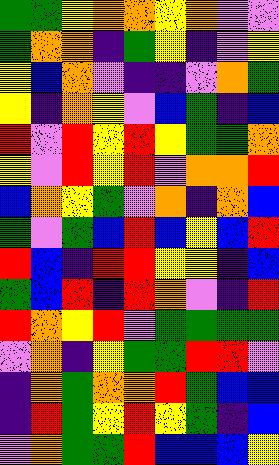[["green", "green", "yellow", "orange", "orange", "yellow", "orange", "violet", "violet"], ["green", "orange", "orange", "indigo", "green", "yellow", "indigo", "violet", "yellow"], ["yellow", "blue", "orange", "violet", "indigo", "indigo", "violet", "orange", "green"], ["yellow", "indigo", "orange", "yellow", "violet", "blue", "green", "indigo", "blue"], ["red", "violet", "red", "yellow", "red", "yellow", "green", "green", "orange"], ["yellow", "violet", "red", "yellow", "red", "violet", "orange", "orange", "red"], ["blue", "orange", "yellow", "green", "violet", "orange", "indigo", "orange", "blue"], ["green", "violet", "green", "blue", "red", "blue", "yellow", "blue", "red"], ["red", "blue", "indigo", "red", "red", "yellow", "yellow", "indigo", "blue"], ["green", "blue", "red", "indigo", "red", "orange", "violet", "indigo", "red"], ["red", "orange", "yellow", "red", "violet", "green", "green", "green", "green"], ["violet", "orange", "indigo", "yellow", "green", "green", "red", "red", "violet"], ["indigo", "orange", "green", "orange", "orange", "red", "green", "blue", "blue"], ["indigo", "red", "green", "yellow", "red", "yellow", "green", "indigo", "blue"], ["violet", "orange", "green", "green", "red", "blue", "blue", "blue", "yellow"]]